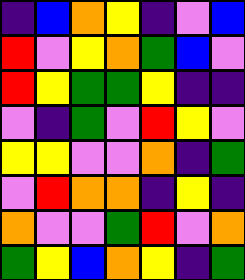[["indigo", "blue", "orange", "yellow", "indigo", "violet", "blue"], ["red", "violet", "yellow", "orange", "green", "blue", "violet"], ["red", "yellow", "green", "green", "yellow", "indigo", "indigo"], ["violet", "indigo", "green", "violet", "red", "yellow", "violet"], ["yellow", "yellow", "violet", "violet", "orange", "indigo", "green"], ["violet", "red", "orange", "orange", "indigo", "yellow", "indigo"], ["orange", "violet", "violet", "green", "red", "violet", "orange"], ["green", "yellow", "blue", "orange", "yellow", "indigo", "green"]]